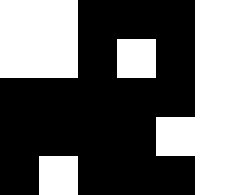[["white", "white", "black", "black", "black", "white"], ["white", "white", "black", "white", "black", "white"], ["black", "black", "black", "black", "black", "white"], ["black", "black", "black", "black", "white", "white"], ["black", "white", "black", "black", "black", "white"]]